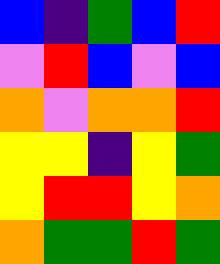[["blue", "indigo", "green", "blue", "red"], ["violet", "red", "blue", "violet", "blue"], ["orange", "violet", "orange", "orange", "red"], ["yellow", "yellow", "indigo", "yellow", "green"], ["yellow", "red", "red", "yellow", "orange"], ["orange", "green", "green", "red", "green"]]